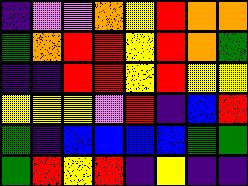[["indigo", "violet", "violet", "orange", "yellow", "red", "orange", "orange"], ["green", "orange", "red", "red", "yellow", "red", "orange", "green"], ["indigo", "indigo", "red", "red", "yellow", "red", "yellow", "yellow"], ["yellow", "yellow", "yellow", "violet", "red", "indigo", "blue", "red"], ["green", "indigo", "blue", "blue", "blue", "blue", "green", "green"], ["green", "red", "yellow", "red", "indigo", "yellow", "indigo", "indigo"]]